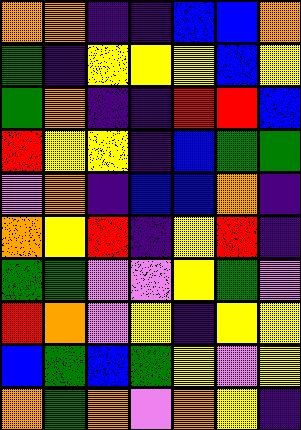[["orange", "orange", "indigo", "indigo", "blue", "blue", "orange"], ["green", "indigo", "yellow", "yellow", "yellow", "blue", "yellow"], ["green", "orange", "indigo", "indigo", "red", "red", "blue"], ["red", "yellow", "yellow", "indigo", "blue", "green", "green"], ["violet", "orange", "indigo", "blue", "blue", "orange", "indigo"], ["orange", "yellow", "red", "indigo", "yellow", "red", "indigo"], ["green", "green", "violet", "violet", "yellow", "green", "violet"], ["red", "orange", "violet", "yellow", "indigo", "yellow", "yellow"], ["blue", "green", "blue", "green", "yellow", "violet", "yellow"], ["orange", "green", "orange", "violet", "orange", "yellow", "indigo"]]